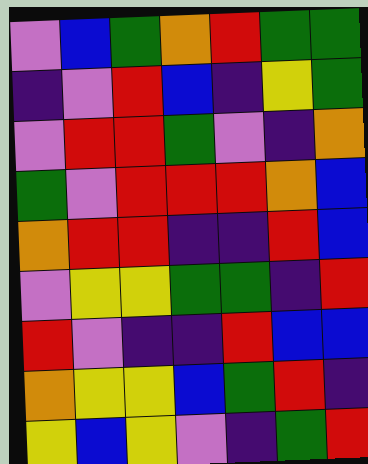[["violet", "blue", "green", "orange", "red", "green", "green"], ["indigo", "violet", "red", "blue", "indigo", "yellow", "green"], ["violet", "red", "red", "green", "violet", "indigo", "orange"], ["green", "violet", "red", "red", "red", "orange", "blue"], ["orange", "red", "red", "indigo", "indigo", "red", "blue"], ["violet", "yellow", "yellow", "green", "green", "indigo", "red"], ["red", "violet", "indigo", "indigo", "red", "blue", "blue"], ["orange", "yellow", "yellow", "blue", "green", "red", "indigo"], ["yellow", "blue", "yellow", "violet", "indigo", "green", "red"]]